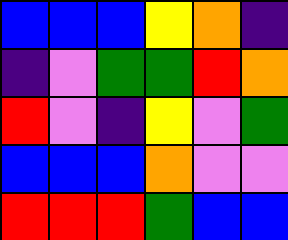[["blue", "blue", "blue", "yellow", "orange", "indigo"], ["indigo", "violet", "green", "green", "red", "orange"], ["red", "violet", "indigo", "yellow", "violet", "green"], ["blue", "blue", "blue", "orange", "violet", "violet"], ["red", "red", "red", "green", "blue", "blue"]]